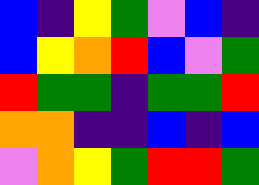[["blue", "indigo", "yellow", "green", "violet", "blue", "indigo"], ["blue", "yellow", "orange", "red", "blue", "violet", "green"], ["red", "green", "green", "indigo", "green", "green", "red"], ["orange", "orange", "indigo", "indigo", "blue", "indigo", "blue"], ["violet", "orange", "yellow", "green", "red", "red", "green"]]